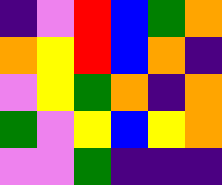[["indigo", "violet", "red", "blue", "green", "orange"], ["orange", "yellow", "red", "blue", "orange", "indigo"], ["violet", "yellow", "green", "orange", "indigo", "orange"], ["green", "violet", "yellow", "blue", "yellow", "orange"], ["violet", "violet", "green", "indigo", "indigo", "indigo"]]